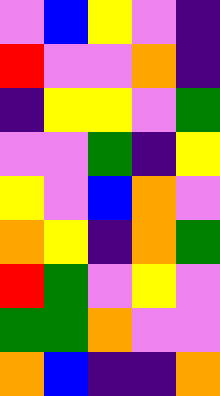[["violet", "blue", "yellow", "violet", "indigo"], ["red", "violet", "violet", "orange", "indigo"], ["indigo", "yellow", "yellow", "violet", "green"], ["violet", "violet", "green", "indigo", "yellow"], ["yellow", "violet", "blue", "orange", "violet"], ["orange", "yellow", "indigo", "orange", "green"], ["red", "green", "violet", "yellow", "violet"], ["green", "green", "orange", "violet", "violet"], ["orange", "blue", "indigo", "indigo", "orange"]]